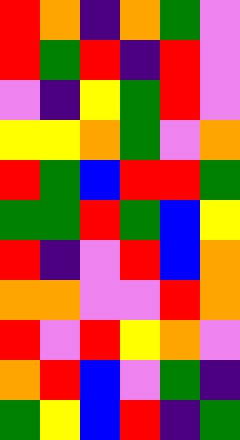[["red", "orange", "indigo", "orange", "green", "violet"], ["red", "green", "red", "indigo", "red", "violet"], ["violet", "indigo", "yellow", "green", "red", "violet"], ["yellow", "yellow", "orange", "green", "violet", "orange"], ["red", "green", "blue", "red", "red", "green"], ["green", "green", "red", "green", "blue", "yellow"], ["red", "indigo", "violet", "red", "blue", "orange"], ["orange", "orange", "violet", "violet", "red", "orange"], ["red", "violet", "red", "yellow", "orange", "violet"], ["orange", "red", "blue", "violet", "green", "indigo"], ["green", "yellow", "blue", "red", "indigo", "green"]]